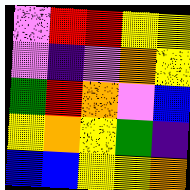[["violet", "red", "red", "yellow", "yellow"], ["violet", "indigo", "violet", "orange", "yellow"], ["green", "red", "orange", "violet", "blue"], ["yellow", "orange", "yellow", "green", "indigo"], ["blue", "blue", "yellow", "yellow", "orange"]]